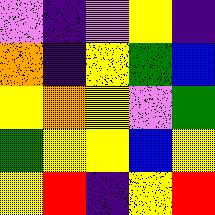[["violet", "indigo", "violet", "yellow", "indigo"], ["orange", "indigo", "yellow", "green", "blue"], ["yellow", "orange", "yellow", "violet", "green"], ["green", "yellow", "yellow", "blue", "yellow"], ["yellow", "red", "indigo", "yellow", "red"]]